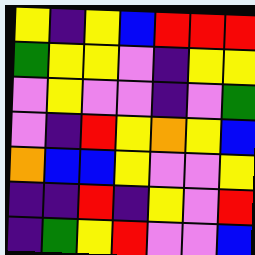[["yellow", "indigo", "yellow", "blue", "red", "red", "red"], ["green", "yellow", "yellow", "violet", "indigo", "yellow", "yellow"], ["violet", "yellow", "violet", "violet", "indigo", "violet", "green"], ["violet", "indigo", "red", "yellow", "orange", "yellow", "blue"], ["orange", "blue", "blue", "yellow", "violet", "violet", "yellow"], ["indigo", "indigo", "red", "indigo", "yellow", "violet", "red"], ["indigo", "green", "yellow", "red", "violet", "violet", "blue"]]